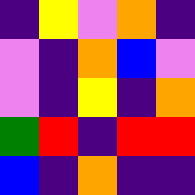[["indigo", "yellow", "violet", "orange", "indigo"], ["violet", "indigo", "orange", "blue", "violet"], ["violet", "indigo", "yellow", "indigo", "orange"], ["green", "red", "indigo", "red", "red"], ["blue", "indigo", "orange", "indigo", "indigo"]]